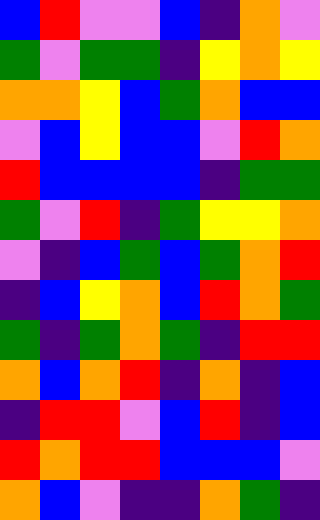[["blue", "red", "violet", "violet", "blue", "indigo", "orange", "violet"], ["green", "violet", "green", "green", "indigo", "yellow", "orange", "yellow"], ["orange", "orange", "yellow", "blue", "green", "orange", "blue", "blue"], ["violet", "blue", "yellow", "blue", "blue", "violet", "red", "orange"], ["red", "blue", "blue", "blue", "blue", "indigo", "green", "green"], ["green", "violet", "red", "indigo", "green", "yellow", "yellow", "orange"], ["violet", "indigo", "blue", "green", "blue", "green", "orange", "red"], ["indigo", "blue", "yellow", "orange", "blue", "red", "orange", "green"], ["green", "indigo", "green", "orange", "green", "indigo", "red", "red"], ["orange", "blue", "orange", "red", "indigo", "orange", "indigo", "blue"], ["indigo", "red", "red", "violet", "blue", "red", "indigo", "blue"], ["red", "orange", "red", "red", "blue", "blue", "blue", "violet"], ["orange", "blue", "violet", "indigo", "indigo", "orange", "green", "indigo"]]